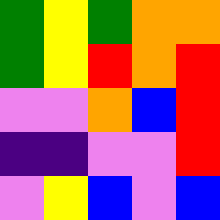[["green", "yellow", "green", "orange", "orange"], ["green", "yellow", "red", "orange", "red"], ["violet", "violet", "orange", "blue", "red"], ["indigo", "indigo", "violet", "violet", "red"], ["violet", "yellow", "blue", "violet", "blue"]]